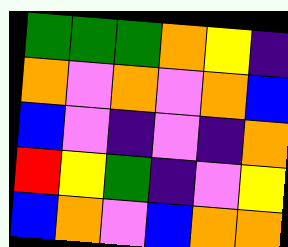[["green", "green", "green", "orange", "yellow", "indigo"], ["orange", "violet", "orange", "violet", "orange", "blue"], ["blue", "violet", "indigo", "violet", "indigo", "orange"], ["red", "yellow", "green", "indigo", "violet", "yellow"], ["blue", "orange", "violet", "blue", "orange", "orange"]]